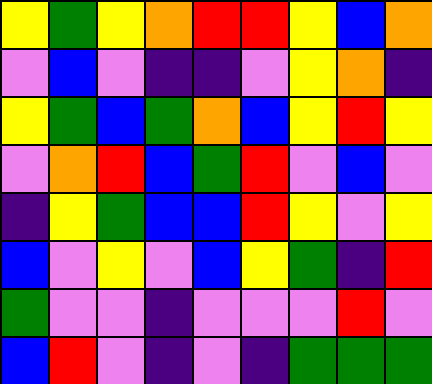[["yellow", "green", "yellow", "orange", "red", "red", "yellow", "blue", "orange"], ["violet", "blue", "violet", "indigo", "indigo", "violet", "yellow", "orange", "indigo"], ["yellow", "green", "blue", "green", "orange", "blue", "yellow", "red", "yellow"], ["violet", "orange", "red", "blue", "green", "red", "violet", "blue", "violet"], ["indigo", "yellow", "green", "blue", "blue", "red", "yellow", "violet", "yellow"], ["blue", "violet", "yellow", "violet", "blue", "yellow", "green", "indigo", "red"], ["green", "violet", "violet", "indigo", "violet", "violet", "violet", "red", "violet"], ["blue", "red", "violet", "indigo", "violet", "indigo", "green", "green", "green"]]